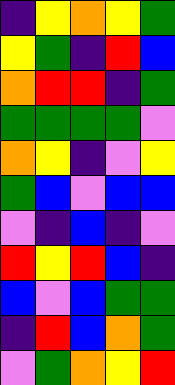[["indigo", "yellow", "orange", "yellow", "green"], ["yellow", "green", "indigo", "red", "blue"], ["orange", "red", "red", "indigo", "green"], ["green", "green", "green", "green", "violet"], ["orange", "yellow", "indigo", "violet", "yellow"], ["green", "blue", "violet", "blue", "blue"], ["violet", "indigo", "blue", "indigo", "violet"], ["red", "yellow", "red", "blue", "indigo"], ["blue", "violet", "blue", "green", "green"], ["indigo", "red", "blue", "orange", "green"], ["violet", "green", "orange", "yellow", "red"]]